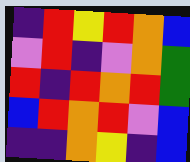[["indigo", "red", "yellow", "red", "orange", "blue"], ["violet", "red", "indigo", "violet", "orange", "green"], ["red", "indigo", "red", "orange", "red", "green"], ["blue", "red", "orange", "red", "violet", "blue"], ["indigo", "indigo", "orange", "yellow", "indigo", "blue"]]